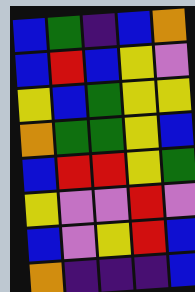[["blue", "green", "indigo", "blue", "orange"], ["blue", "red", "blue", "yellow", "violet"], ["yellow", "blue", "green", "yellow", "yellow"], ["orange", "green", "green", "yellow", "blue"], ["blue", "red", "red", "yellow", "green"], ["yellow", "violet", "violet", "red", "violet"], ["blue", "violet", "yellow", "red", "blue"], ["orange", "indigo", "indigo", "indigo", "blue"]]